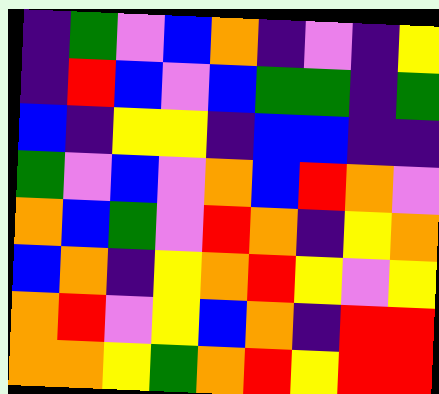[["indigo", "green", "violet", "blue", "orange", "indigo", "violet", "indigo", "yellow"], ["indigo", "red", "blue", "violet", "blue", "green", "green", "indigo", "green"], ["blue", "indigo", "yellow", "yellow", "indigo", "blue", "blue", "indigo", "indigo"], ["green", "violet", "blue", "violet", "orange", "blue", "red", "orange", "violet"], ["orange", "blue", "green", "violet", "red", "orange", "indigo", "yellow", "orange"], ["blue", "orange", "indigo", "yellow", "orange", "red", "yellow", "violet", "yellow"], ["orange", "red", "violet", "yellow", "blue", "orange", "indigo", "red", "red"], ["orange", "orange", "yellow", "green", "orange", "red", "yellow", "red", "red"]]